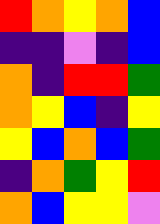[["red", "orange", "yellow", "orange", "blue"], ["indigo", "indigo", "violet", "indigo", "blue"], ["orange", "indigo", "red", "red", "green"], ["orange", "yellow", "blue", "indigo", "yellow"], ["yellow", "blue", "orange", "blue", "green"], ["indigo", "orange", "green", "yellow", "red"], ["orange", "blue", "yellow", "yellow", "violet"]]